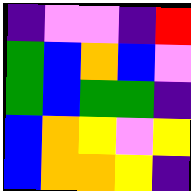[["indigo", "violet", "violet", "indigo", "red"], ["green", "blue", "orange", "blue", "violet"], ["green", "blue", "green", "green", "indigo"], ["blue", "orange", "yellow", "violet", "yellow"], ["blue", "orange", "orange", "yellow", "indigo"]]